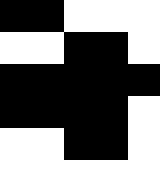[["black", "black", "white", "white", "white"], ["white", "white", "black", "black", "white"], ["black", "black", "black", "black", "black"], ["black", "black", "black", "black", "white"], ["white", "white", "black", "black", "white"], ["white", "white", "white", "white", "white"]]